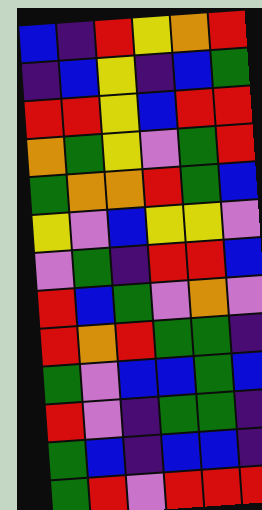[["blue", "indigo", "red", "yellow", "orange", "red"], ["indigo", "blue", "yellow", "indigo", "blue", "green"], ["red", "red", "yellow", "blue", "red", "red"], ["orange", "green", "yellow", "violet", "green", "red"], ["green", "orange", "orange", "red", "green", "blue"], ["yellow", "violet", "blue", "yellow", "yellow", "violet"], ["violet", "green", "indigo", "red", "red", "blue"], ["red", "blue", "green", "violet", "orange", "violet"], ["red", "orange", "red", "green", "green", "indigo"], ["green", "violet", "blue", "blue", "green", "blue"], ["red", "violet", "indigo", "green", "green", "indigo"], ["green", "blue", "indigo", "blue", "blue", "indigo"], ["green", "red", "violet", "red", "red", "red"]]